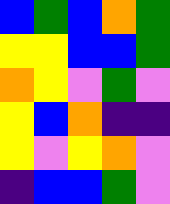[["blue", "green", "blue", "orange", "green"], ["yellow", "yellow", "blue", "blue", "green"], ["orange", "yellow", "violet", "green", "violet"], ["yellow", "blue", "orange", "indigo", "indigo"], ["yellow", "violet", "yellow", "orange", "violet"], ["indigo", "blue", "blue", "green", "violet"]]